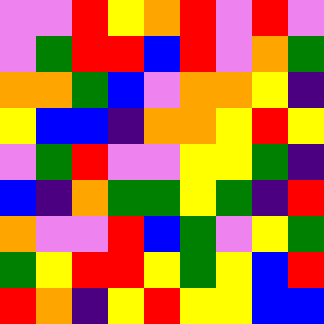[["violet", "violet", "red", "yellow", "orange", "red", "violet", "red", "violet"], ["violet", "green", "red", "red", "blue", "red", "violet", "orange", "green"], ["orange", "orange", "green", "blue", "violet", "orange", "orange", "yellow", "indigo"], ["yellow", "blue", "blue", "indigo", "orange", "orange", "yellow", "red", "yellow"], ["violet", "green", "red", "violet", "violet", "yellow", "yellow", "green", "indigo"], ["blue", "indigo", "orange", "green", "green", "yellow", "green", "indigo", "red"], ["orange", "violet", "violet", "red", "blue", "green", "violet", "yellow", "green"], ["green", "yellow", "red", "red", "yellow", "green", "yellow", "blue", "red"], ["red", "orange", "indigo", "yellow", "red", "yellow", "yellow", "blue", "blue"]]